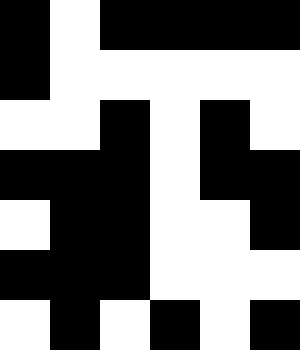[["black", "white", "black", "black", "black", "black"], ["black", "white", "white", "white", "white", "white"], ["white", "white", "black", "white", "black", "white"], ["black", "black", "black", "white", "black", "black"], ["white", "black", "black", "white", "white", "black"], ["black", "black", "black", "white", "white", "white"], ["white", "black", "white", "black", "white", "black"]]